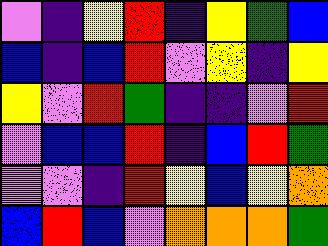[["violet", "indigo", "yellow", "red", "indigo", "yellow", "green", "blue"], ["blue", "indigo", "blue", "red", "violet", "yellow", "indigo", "yellow"], ["yellow", "violet", "red", "green", "indigo", "indigo", "violet", "red"], ["violet", "blue", "blue", "red", "indigo", "blue", "red", "green"], ["violet", "violet", "indigo", "red", "yellow", "blue", "yellow", "orange"], ["blue", "red", "blue", "violet", "orange", "orange", "orange", "green"]]